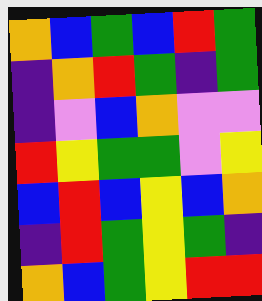[["orange", "blue", "green", "blue", "red", "green"], ["indigo", "orange", "red", "green", "indigo", "green"], ["indigo", "violet", "blue", "orange", "violet", "violet"], ["red", "yellow", "green", "green", "violet", "yellow"], ["blue", "red", "blue", "yellow", "blue", "orange"], ["indigo", "red", "green", "yellow", "green", "indigo"], ["orange", "blue", "green", "yellow", "red", "red"]]